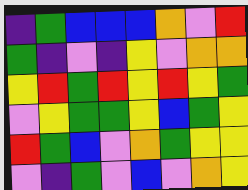[["indigo", "green", "blue", "blue", "blue", "orange", "violet", "red"], ["green", "indigo", "violet", "indigo", "yellow", "violet", "orange", "orange"], ["yellow", "red", "green", "red", "yellow", "red", "yellow", "green"], ["violet", "yellow", "green", "green", "yellow", "blue", "green", "yellow"], ["red", "green", "blue", "violet", "orange", "green", "yellow", "yellow"], ["violet", "indigo", "green", "violet", "blue", "violet", "orange", "yellow"]]